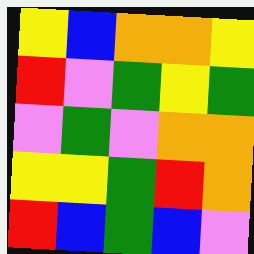[["yellow", "blue", "orange", "orange", "yellow"], ["red", "violet", "green", "yellow", "green"], ["violet", "green", "violet", "orange", "orange"], ["yellow", "yellow", "green", "red", "orange"], ["red", "blue", "green", "blue", "violet"]]